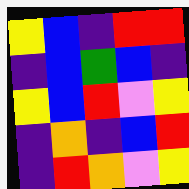[["yellow", "blue", "indigo", "red", "red"], ["indigo", "blue", "green", "blue", "indigo"], ["yellow", "blue", "red", "violet", "yellow"], ["indigo", "orange", "indigo", "blue", "red"], ["indigo", "red", "orange", "violet", "yellow"]]